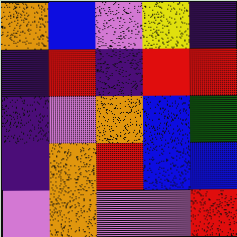[["orange", "blue", "violet", "yellow", "indigo"], ["indigo", "red", "indigo", "red", "red"], ["indigo", "violet", "orange", "blue", "green"], ["indigo", "orange", "red", "blue", "blue"], ["violet", "orange", "violet", "violet", "red"]]